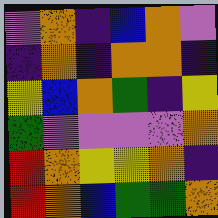[["violet", "orange", "indigo", "blue", "orange", "violet"], ["indigo", "orange", "indigo", "orange", "orange", "indigo"], ["yellow", "blue", "orange", "green", "indigo", "yellow"], ["green", "violet", "violet", "violet", "violet", "orange"], ["red", "orange", "yellow", "yellow", "orange", "indigo"], ["red", "orange", "blue", "green", "green", "orange"]]